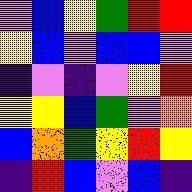[["violet", "blue", "yellow", "green", "red", "red"], ["yellow", "blue", "violet", "blue", "blue", "violet"], ["indigo", "violet", "indigo", "violet", "yellow", "red"], ["yellow", "yellow", "blue", "green", "violet", "orange"], ["blue", "orange", "green", "yellow", "red", "yellow"], ["indigo", "red", "blue", "violet", "blue", "indigo"]]